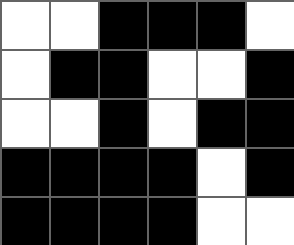[["white", "white", "black", "black", "black", "white"], ["white", "black", "black", "white", "white", "black"], ["white", "white", "black", "white", "black", "black"], ["black", "black", "black", "black", "white", "black"], ["black", "black", "black", "black", "white", "white"]]